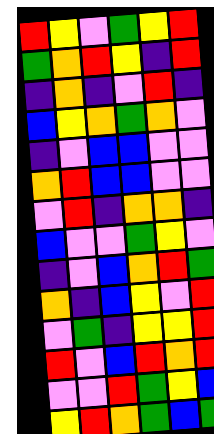[["red", "yellow", "violet", "green", "yellow", "red"], ["green", "orange", "red", "yellow", "indigo", "red"], ["indigo", "orange", "indigo", "violet", "red", "indigo"], ["blue", "yellow", "orange", "green", "orange", "violet"], ["indigo", "violet", "blue", "blue", "violet", "violet"], ["orange", "red", "blue", "blue", "violet", "violet"], ["violet", "red", "indigo", "orange", "orange", "indigo"], ["blue", "violet", "violet", "green", "yellow", "violet"], ["indigo", "violet", "blue", "orange", "red", "green"], ["orange", "indigo", "blue", "yellow", "violet", "red"], ["violet", "green", "indigo", "yellow", "yellow", "red"], ["red", "violet", "blue", "red", "orange", "red"], ["violet", "violet", "red", "green", "yellow", "blue"], ["yellow", "red", "orange", "green", "blue", "green"]]